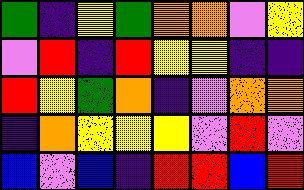[["green", "indigo", "yellow", "green", "orange", "orange", "violet", "yellow"], ["violet", "red", "indigo", "red", "yellow", "yellow", "indigo", "indigo"], ["red", "yellow", "green", "orange", "indigo", "violet", "orange", "orange"], ["indigo", "orange", "yellow", "yellow", "yellow", "violet", "red", "violet"], ["blue", "violet", "blue", "indigo", "red", "red", "blue", "red"]]